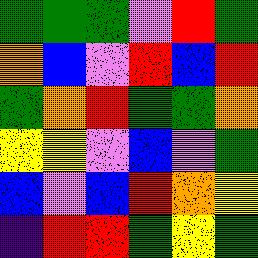[["green", "green", "green", "violet", "red", "green"], ["orange", "blue", "violet", "red", "blue", "red"], ["green", "orange", "red", "green", "green", "orange"], ["yellow", "yellow", "violet", "blue", "violet", "green"], ["blue", "violet", "blue", "red", "orange", "yellow"], ["indigo", "red", "red", "green", "yellow", "green"]]